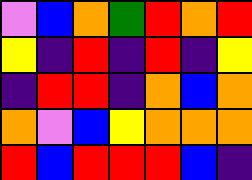[["violet", "blue", "orange", "green", "red", "orange", "red"], ["yellow", "indigo", "red", "indigo", "red", "indigo", "yellow"], ["indigo", "red", "red", "indigo", "orange", "blue", "orange"], ["orange", "violet", "blue", "yellow", "orange", "orange", "orange"], ["red", "blue", "red", "red", "red", "blue", "indigo"]]